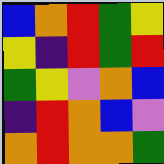[["blue", "orange", "red", "green", "yellow"], ["yellow", "indigo", "red", "green", "red"], ["green", "yellow", "violet", "orange", "blue"], ["indigo", "red", "orange", "blue", "violet"], ["orange", "red", "orange", "orange", "green"]]